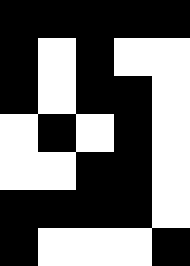[["black", "black", "black", "black", "black"], ["black", "white", "black", "white", "white"], ["black", "white", "black", "black", "white"], ["white", "black", "white", "black", "white"], ["white", "white", "black", "black", "white"], ["black", "black", "black", "black", "white"], ["black", "white", "white", "white", "black"]]